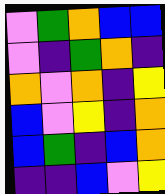[["violet", "green", "orange", "blue", "blue"], ["violet", "indigo", "green", "orange", "indigo"], ["orange", "violet", "orange", "indigo", "yellow"], ["blue", "violet", "yellow", "indigo", "orange"], ["blue", "green", "indigo", "blue", "orange"], ["indigo", "indigo", "blue", "violet", "yellow"]]